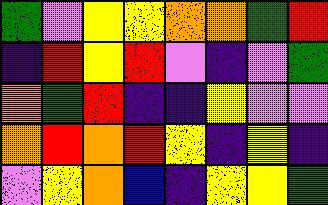[["green", "violet", "yellow", "yellow", "orange", "orange", "green", "red"], ["indigo", "red", "yellow", "red", "violet", "indigo", "violet", "green"], ["orange", "green", "red", "indigo", "indigo", "yellow", "violet", "violet"], ["orange", "red", "orange", "red", "yellow", "indigo", "yellow", "indigo"], ["violet", "yellow", "orange", "blue", "indigo", "yellow", "yellow", "green"]]